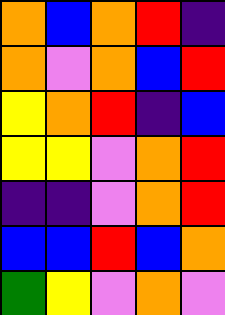[["orange", "blue", "orange", "red", "indigo"], ["orange", "violet", "orange", "blue", "red"], ["yellow", "orange", "red", "indigo", "blue"], ["yellow", "yellow", "violet", "orange", "red"], ["indigo", "indigo", "violet", "orange", "red"], ["blue", "blue", "red", "blue", "orange"], ["green", "yellow", "violet", "orange", "violet"]]